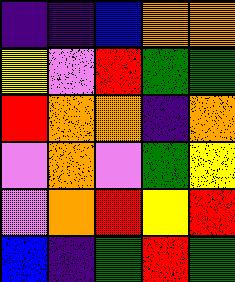[["indigo", "indigo", "blue", "orange", "orange"], ["yellow", "violet", "red", "green", "green"], ["red", "orange", "orange", "indigo", "orange"], ["violet", "orange", "violet", "green", "yellow"], ["violet", "orange", "red", "yellow", "red"], ["blue", "indigo", "green", "red", "green"]]